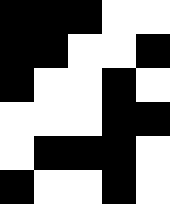[["black", "black", "black", "white", "white"], ["black", "black", "white", "white", "black"], ["black", "white", "white", "black", "white"], ["white", "white", "white", "black", "black"], ["white", "black", "black", "black", "white"], ["black", "white", "white", "black", "white"]]